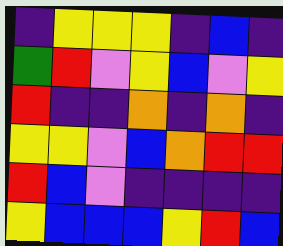[["indigo", "yellow", "yellow", "yellow", "indigo", "blue", "indigo"], ["green", "red", "violet", "yellow", "blue", "violet", "yellow"], ["red", "indigo", "indigo", "orange", "indigo", "orange", "indigo"], ["yellow", "yellow", "violet", "blue", "orange", "red", "red"], ["red", "blue", "violet", "indigo", "indigo", "indigo", "indigo"], ["yellow", "blue", "blue", "blue", "yellow", "red", "blue"]]